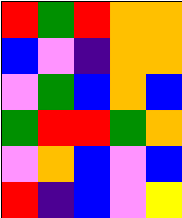[["red", "green", "red", "orange", "orange"], ["blue", "violet", "indigo", "orange", "orange"], ["violet", "green", "blue", "orange", "blue"], ["green", "red", "red", "green", "orange"], ["violet", "orange", "blue", "violet", "blue"], ["red", "indigo", "blue", "violet", "yellow"]]